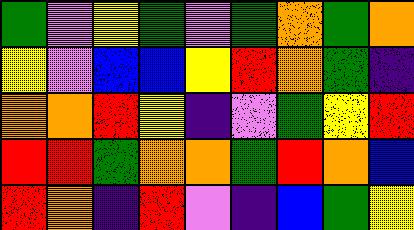[["green", "violet", "yellow", "green", "violet", "green", "orange", "green", "orange"], ["yellow", "violet", "blue", "blue", "yellow", "red", "orange", "green", "indigo"], ["orange", "orange", "red", "yellow", "indigo", "violet", "green", "yellow", "red"], ["red", "red", "green", "orange", "orange", "green", "red", "orange", "blue"], ["red", "orange", "indigo", "red", "violet", "indigo", "blue", "green", "yellow"]]